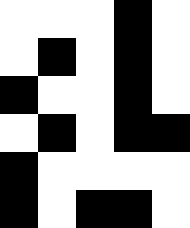[["white", "white", "white", "black", "white"], ["white", "black", "white", "black", "white"], ["black", "white", "white", "black", "white"], ["white", "black", "white", "black", "black"], ["black", "white", "white", "white", "white"], ["black", "white", "black", "black", "white"]]